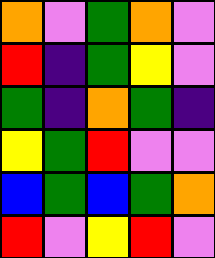[["orange", "violet", "green", "orange", "violet"], ["red", "indigo", "green", "yellow", "violet"], ["green", "indigo", "orange", "green", "indigo"], ["yellow", "green", "red", "violet", "violet"], ["blue", "green", "blue", "green", "orange"], ["red", "violet", "yellow", "red", "violet"]]